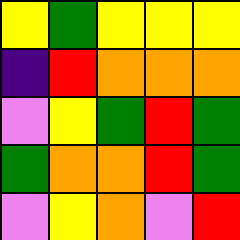[["yellow", "green", "yellow", "yellow", "yellow"], ["indigo", "red", "orange", "orange", "orange"], ["violet", "yellow", "green", "red", "green"], ["green", "orange", "orange", "red", "green"], ["violet", "yellow", "orange", "violet", "red"]]